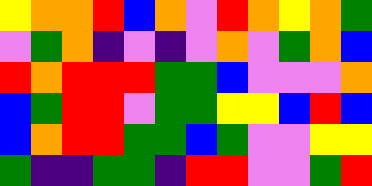[["yellow", "orange", "orange", "red", "blue", "orange", "violet", "red", "orange", "yellow", "orange", "green"], ["violet", "green", "orange", "indigo", "violet", "indigo", "violet", "orange", "violet", "green", "orange", "blue"], ["red", "orange", "red", "red", "red", "green", "green", "blue", "violet", "violet", "violet", "orange"], ["blue", "green", "red", "red", "violet", "green", "green", "yellow", "yellow", "blue", "red", "blue"], ["blue", "orange", "red", "red", "green", "green", "blue", "green", "violet", "violet", "yellow", "yellow"], ["green", "indigo", "indigo", "green", "green", "indigo", "red", "red", "violet", "violet", "green", "red"]]